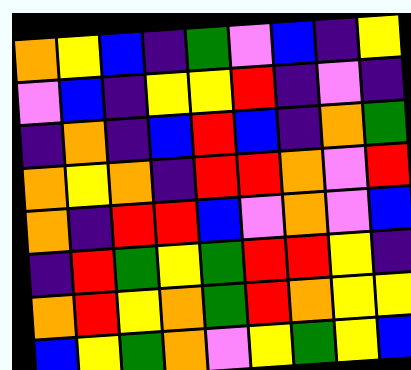[["orange", "yellow", "blue", "indigo", "green", "violet", "blue", "indigo", "yellow"], ["violet", "blue", "indigo", "yellow", "yellow", "red", "indigo", "violet", "indigo"], ["indigo", "orange", "indigo", "blue", "red", "blue", "indigo", "orange", "green"], ["orange", "yellow", "orange", "indigo", "red", "red", "orange", "violet", "red"], ["orange", "indigo", "red", "red", "blue", "violet", "orange", "violet", "blue"], ["indigo", "red", "green", "yellow", "green", "red", "red", "yellow", "indigo"], ["orange", "red", "yellow", "orange", "green", "red", "orange", "yellow", "yellow"], ["blue", "yellow", "green", "orange", "violet", "yellow", "green", "yellow", "blue"]]